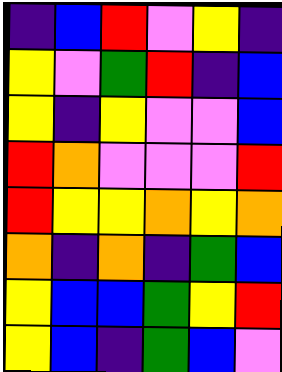[["indigo", "blue", "red", "violet", "yellow", "indigo"], ["yellow", "violet", "green", "red", "indigo", "blue"], ["yellow", "indigo", "yellow", "violet", "violet", "blue"], ["red", "orange", "violet", "violet", "violet", "red"], ["red", "yellow", "yellow", "orange", "yellow", "orange"], ["orange", "indigo", "orange", "indigo", "green", "blue"], ["yellow", "blue", "blue", "green", "yellow", "red"], ["yellow", "blue", "indigo", "green", "blue", "violet"]]